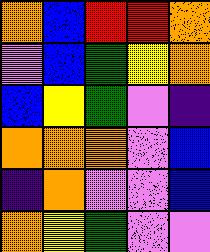[["orange", "blue", "red", "red", "orange"], ["violet", "blue", "green", "yellow", "orange"], ["blue", "yellow", "green", "violet", "indigo"], ["orange", "orange", "orange", "violet", "blue"], ["indigo", "orange", "violet", "violet", "blue"], ["orange", "yellow", "green", "violet", "violet"]]